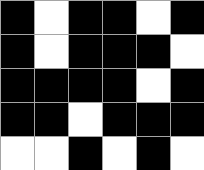[["black", "white", "black", "black", "white", "black"], ["black", "white", "black", "black", "black", "white"], ["black", "black", "black", "black", "white", "black"], ["black", "black", "white", "black", "black", "black"], ["white", "white", "black", "white", "black", "white"]]